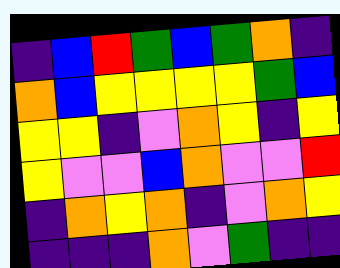[["indigo", "blue", "red", "green", "blue", "green", "orange", "indigo"], ["orange", "blue", "yellow", "yellow", "yellow", "yellow", "green", "blue"], ["yellow", "yellow", "indigo", "violet", "orange", "yellow", "indigo", "yellow"], ["yellow", "violet", "violet", "blue", "orange", "violet", "violet", "red"], ["indigo", "orange", "yellow", "orange", "indigo", "violet", "orange", "yellow"], ["indigo", "indigo", "indigo", "orange", "violet", "green", "indigo", "indigo"]]